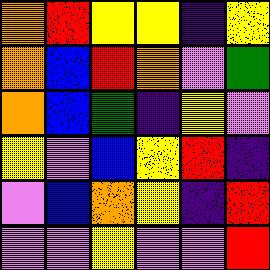[["orange", "red", "yellow", "yellow", "indigo", "yellow"], ["orange", "blue", "red", "orange", "violet", "green"], ["orange", "blue", "green", "indigo", "yellow", "violet"], ["yellow", "violet", "blue", "yellow", "red", "indigo"], ["violet", "blue", "orange", "yellow", "indigo", "red"], ["violet", "violet", "yellow", "violet", "violet", "red"]]